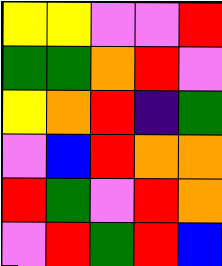[["yellow", "yellow", "violet", "violet", "red"], ["green", "green", "orange", "red", "violet"], ["yellow", "orange", "red", "indigo", "green"], ["violet", "blue", "red", "orange", "orange"], ["red", "green", "violet", "red", "orange"], ["violet", "red", "green", "red", "blue"]]